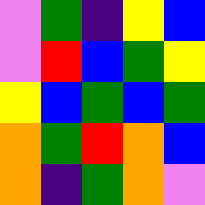[["violet", "green", "indigo", "yellow", "blue"], ["violet", "red", "blue", "green", "yellow"], ["yellow", "blue", "green", "blue", "green"], ["orange", "green", "red", "orange", "blue"], ["orange", "indigo", "green", "orange", "violet"]]